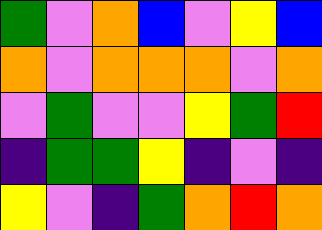[["green", "violet", "orange", "blue", "violet", "yellow", "blue"], ["orange", "violet", "orange", "orange", "orange", "violet", "orange"], ["violet", "green", "violet", "violet", "yellow", "green", "red"], ["indigo", "green", "green", "yellow", "indigo", "violet", "indigo"], ["yellow", "violet", "indigo", "green", "orange", "red", "orange"]]